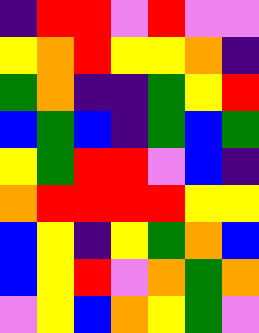[["indigo", "red", "red", "violet", "red", "violet", "violet"], ["yellow", "orange", "red", "yellow", "yellow", "orange", "indigo"], ["green", "orange", "indigo", "indigo", "green", "yellow", "red"], ["blue", "green", "blue", "indigo", "green", "blue", "green"], ["yellow", "green", "red", "red", "violet", "blue", "indigo"], ["orange", "red", "red", "red", "red", "yellow", "yellow"], ["blue", "yellow", "indigo", "yellow", "green", "orange", "blue"], ["blue", "yellow", "red", "violet", "orange", "green", "orange"], ["violet", "yellow", "blue", "orange", "yellow", "green", "violet"]]